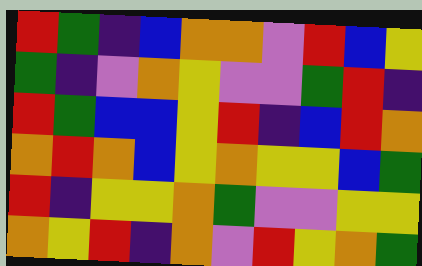[["red", "green", "indigo", "blue", "orange", "orange", "violet", "red", "blue", "yellow"], ["green", "indigo", "violet", "orange", "yellow", "violet", "violet", "green", "red", "indigo"], ["red", "green", "blue", "blue", "yellow", "red", "indigo", "blue", "red", "orange"], ["orange", "red", "orange", "blue", "yellow", "orange", "yellow", "yellow", "blue", "green"], ["red", "indigo", "yellow", "yellow", "orange", "green", "violet", "violet", "yellow", "yellow"], ["orange", "yellow", "red", "indigo", "orange", "violet", "red", "yellow", "orange", "green"]]